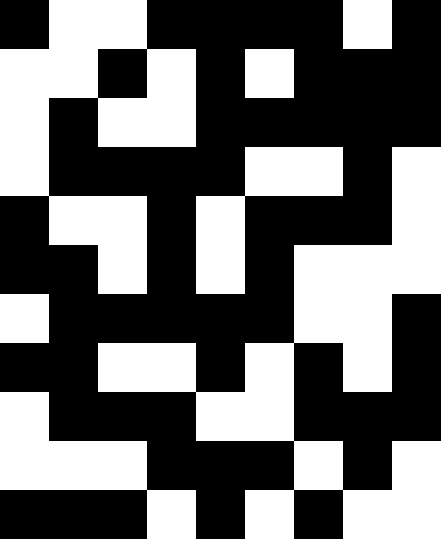[["black", "white", "white", "black", "black", "black", "black", "white", "black"], ["white", "white", "black", "white", "black", "white", "black", "black", "black"], ["white", "black", "white", "white", "black", "black", "black", "black", "black"], ["white", "black", "black", "black", "black", "white", "white", "black", "white"], ["black", "white", "white", "black", "white", "black", "black", "black", "white"], ["black", "black", "white", "black", "white", "black", "white", "white", "white"], ["white", "black", "black", "black", "black", "black", "white", "white", "black"], ["black", "black", "white", "white", "black", "white", "black", "white", "black"], ["white", "black", "black", "black", "white", "white", "black", "black", "black"], ["white", "white", "white", "black", "black", "black", "white", "black", "white"], ["black", "black", "black", "white", "black", "white", "black", "white", "white"]]